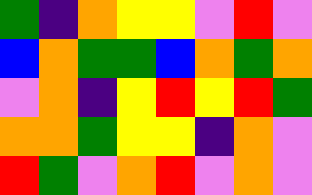[["green", "indigo", "orange", "yellow", "yellow", "violet", "red", "violet"], ["blue", "orange", "green", "green", "blue", "orange", "green", "orange"], ["violet", "orange", "indigo", "yellow", "red", "yellow", "red", "green"], ["orange", "orange", "green", "yellow", "yellow", "indigo", "orange", "violet"], ["red", "green", "violet", "orange", "red", "violet", "orange", "violet"]]